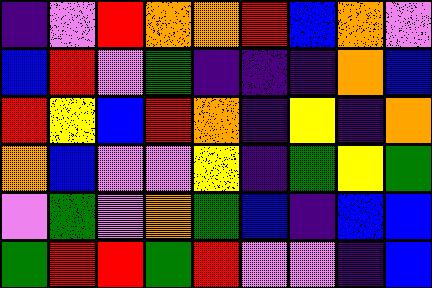[["indigo", "violet", "red", "orange", "orange", "red", "blue", "orange", "violet"], ["blue", "red", "violet", "green", "indigo", "indigo", "indigo", "orange", "blue"], ["red", "yellow", "blue", "red", "orange", "indigo", "yellow", "indigo", "orange"], ["orange", "blue", "violet", "violet", "yellow", "indigo", "green", "yellow", "green"], ["violet", "green", "violet", "orange", "green", "blue", "indigo", "blue", "blue"], ["green", "red", "red", "green", "red", "violet", "violet", "indigo", "blue"]]